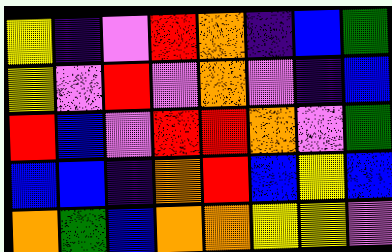[["yellow", "indigo", "violet", "red", "orange", "indigo", "blue", "green"], ["yellow", "violet", "red", "violet", "orange", "violet", "indigo", "blue"], ["red", "blue", "violet", "red", "red", "orange", "violet", "green"], ["blue", "blue", "indigo", "orange", "red", "blue", "yellow", "blue"], ["orange", "green", "blue", "orange", "orange", "yellow", "yellow", "violet"]]